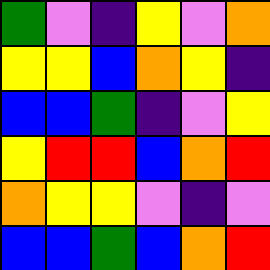[["green", "violet", "indigo", "yellow", "violet", "orange"], ["yellow", "yellow", "blue", "orange", "yellow", "indigo"], ["blue", "blue", "green", "indigo", "violet", "yellow"], ["yellow", "red", "red", "blue", "orange", "red"], ["orange", "yellow", "yellow", "violet", "indigo", "violet"], ["blue", "blue", "green", "blue", "orange", "red"]]